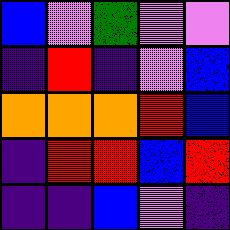[["blue", "violet", "green", "violet", "violet"], ["indigo", "red", "indigo", "violet", "blue"], ["orange", "orange", "orange", "red", "blue"], ["indigo", "red", "red", "blue", "red"], ["indigo", "indigo", "blue", "violet", "indigo"]]